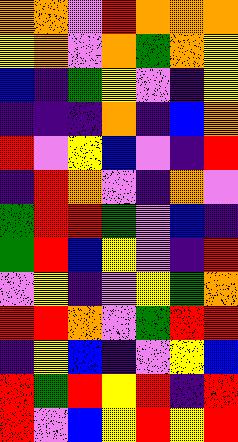[["orange", "orange", "violet", "red", "orange", "orange", "orange"], ["yellow", "orange", "violet", "orange", "green", "orange", "yellow"], ["blue", "indigo", "green", "yellow", "violet", "indigo", "yellow"], ["indigo", "indigo", "indigo", "orange", "indigo", "blue", "orange"], ["red", "violet", "yellow", "blue", "violet", "indigo", "red"], ["indigo", "red", "orange", "violet", "indigo", "orange", "violet"], ["green", "red", "red", "green", "violet", "blue", "indigo"], ["green", "red", "blue", "yellow", "violet", "indigo", "red"], ["violet", "yellow", "indigo", "violet", "yellow", "green", "orange"], ["red", "red", "orange", "violet", "green", "red", "red"], ["indigo", "yellow", "blue", "indigo", "violet", "yellow", "blue"], ["red", "green", "red", "yellow", "red", "indigo", "red"], ["red", "violet", "blue", "yellow", "red", "yellow", "red"]]